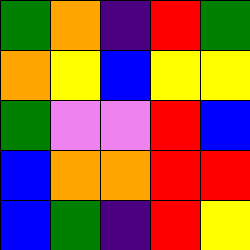[["green", "orange", "indigo", "red", "green"], ["orange", "yellow", "blue", "yellow", "yellow"], ["green", "violet", "violet", "red", "blue"], ["blue", "orange", "orange", "red", "red"], ["blue", "green", "indigo", "red", "yellow"]]